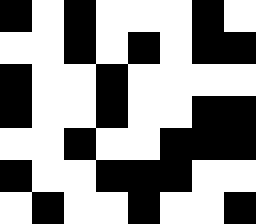[["black", "white", "black", "white", "white", "white", "black", "white"], ["white", "white", "black", "white", "black", "white", "black", "black"], ["black", "white", "white", "black", "white", "white", "white", "white"], ["black", "white", "white", "black", "white", "white", "black", "black"], ["white", "white", "black", "white", "white", "black", "black", "black"], ["black", "white", "white", "black", "black", "black", "white", "white"], ["white", "black", "white", "white", "black", "white", "white", "black"]]